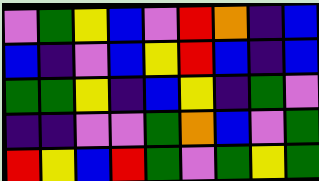[["violet", "green", "yellow", "blue", "violet", "red", "orange", "indigo", "blue"], ["blue", "indigo", "violet", "blue", "yellow", "red", "blue", "indigo", "blue"], ["green", "green", "yellow", "indigo", "blue", "yellow", "indigo", "green", "violet"], ["indigo", "indigo", "violet", "violet", "green", "orange", "blue", "violet", "green"], ["red", "yellow", "blue", "red", "green", "violet", "green", "yellow", "green"]]